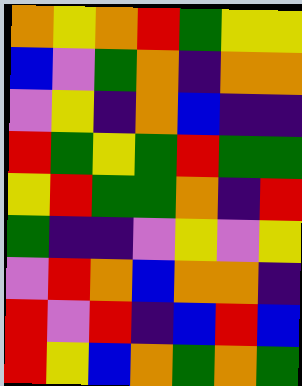[["orange", "yellow", "orange", "red", "green", "yellow", "yellow"], ["blue", "violet", "green", "orange", "indigo", "orange", "orange"], ["violet", "yellow", "indigo", "orange", "blue", "indigo", "indigo"], ["red", "green", "yellow", "green", "red", "green", "green"], ["yellow", "red", "green", "green", "orange", "indigo", "red"], ["green", "indigo", "indigo", "violet", "yellow", "violet", "yellow"], ["violet", "red", "orange", "blue", "orange", "orange", "indigo"], ["red", "violet", "red", "indigo", "blue", "red", "blue"], ["red", "yellow", "blue", "orange", "green", "orange", "green"]]